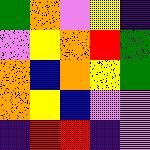[["green", "orange", "violet", "yellow", "indigo"], ["violet", "yellow", "orange", "red", "green"], ["orange", "blue", "orange", "yellow", "green"], ["orange", "yellow", "blue", "violet", "violet"], ["indigo", "red", "red", "indigo", "violet"]]